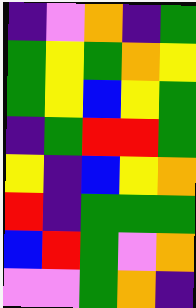[["indigo", "violet", "orange", "indigo", "green"], ["green", "yellow", "green", "orange", "yellow"], ["green", "yellow", "blue", "yellow", "green"], ["indigo", "green", "red", "red", "green"], ["yellow", "indigo", "blue", "yellow", "orange"], ["red", "indigo", "green", "green", "green"], ["blue", "red", "green", "violet", "orange"], ["violet", "violet", "green", "orange", "indigo"]]